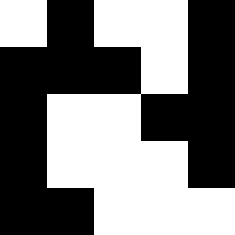[["white", "black", "white", "white", "black"], ["black", "black", "black", "white", "black"], ["black", "white", "white", "black", "black"], ["black", "white", "white", "white", "black"], ["black", "black", "white", "white", "white"]]